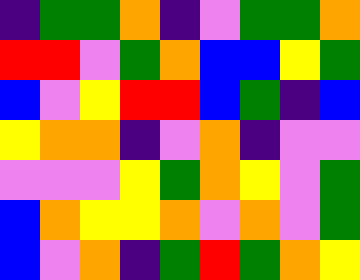[["indigo", "green", "green", "orange", "indigo", "violet", "green", "green", "orange"], ["red", "red", "violet", "green", "orange", "blue", "blue", "yellow", "green"], ["blue", "violet", "yellow", "red", "red", "blue", "green", "indigo", "blue"], ["yellow", "orange", "orange", "indigo", "violet", "orange", "indigo", "violet", "violet"], ["violet", "violet", "violet", "yellow", "green", "orange", "yellow", "violet", "green"], ["blue", "orange", "yellow", "yellow", "orange", "violet", "orange", "violet", "green"], ["blue", "violet", "orange", "indigo", "green", "red", "green", "orange", "yellow"]]